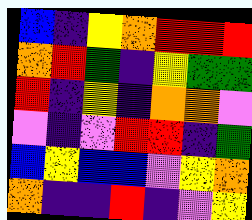[["blue", "indigo", "yellow", "orange", "red", "red", "red"], ["orange", "red", "green", "indigo", "yellow", "green", "green"], ["red", "indigo", "yellow", "indigo", "orange", "orange", "violet"], ["violet", "indigo", "violet", "red", "red", "indigo", "green"], ["blue", "yellow", "blue", "blue", "violet", "yellow", "orange"], ["orange", "indigo", "indigo", "red", "indigo", "violet", "yellow"]]